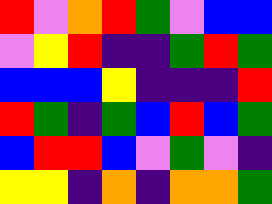[["red", "violet", "orange", "red", "green", "violet", "blue", "blue"], ["violet", "yellow", "red", "indigo", "indigo", "green", "red", "green"], ["blue", "blue", "blue", "yellow", "indigo", "indigo", "indigo", "red"], ["red", "green", "indigo", "green", "blue", "red", "blue", "green"], ["blue", "red", "red", "blue", "violet", "green", "violet", "indigo"], ["yellow", "yellow", "indigo", "orange", "indigo", "orange", "orange", "green"]]